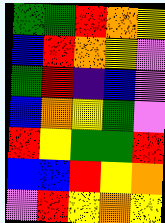[["green", "green", "red", "orange", "yellow"], ["blue", "red", "orange", "yellow", "violet"], ["green", "red", "indigo", "blue", "violet"], ["blue", "orange", "yellow", "green", "violet"], ["red", "yellow", "green", "green", "red"], ["blue", "blue", "red", "yellow", "orange"], ["violet", "red", "yellow", "orange", "yellow"]]